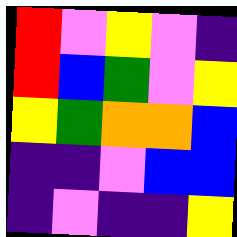[["red", "violet", "yellow", "violet", "indigo"], ["red", "blue", "green", "violet", "yellow"], ["yellow", "green", "orange", "orange", "blue"], ["indigo", "indigo", "violet", "blue", "blue"], ["indigo", "violet", "indigo", "indigo", "yellow"]]